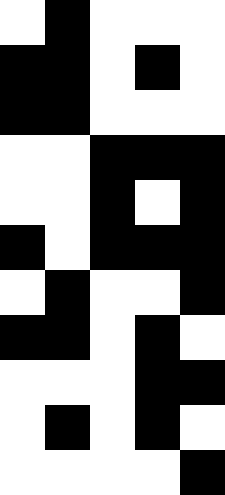[["white", "black", "white", "white", "white"], ["black", "black", "white", "black", "white"], ["black", "black", "white", "white", "white"], ["white", "white", "black", "black", "black"], ["white", "white", "black", "white", "black"], ["black", "white", "black", "black", "black"], ["white", "black", "white", "white", "black"], ["black", "black", "white", "black", "white"], ["white", "white", "white", "black", "black"], ["white", "black", "white", "black", "white"], ["white", "white", "white", "white", "black"]]